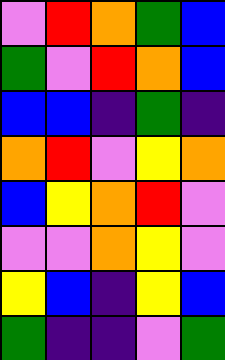[["violet", "red", "orange", "green", "blue"], ["green", "violet", "red", "orange", "blue"], ["blue", "blue", "indigo", "green", "indigo"], ["orange", "red", "violet", "yellow", "orange"], ["blue", "yellow", "orange", "red", "violet"], ["violet", "violet", "orange", "yellow", "violet"], ["yellow", "blue", "indigo", "yellow", "blue"], ["green", "indigo", "indigo", "violet", "green"]]